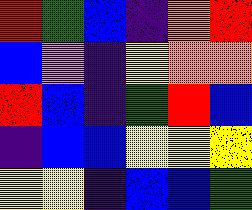[["red", "green", "blue", "indigo", "orange", "red"], ["blue", "violet", "indigo", "yellow", "orange", "orange"], ["red", "blue", "indigo", "green", "red", "blue"], ["indigo", "blue", "blue", "yellow", "yellow", "yellow"], ["yellow", "yellow", "indigo", "blue", "blue", "green"]]